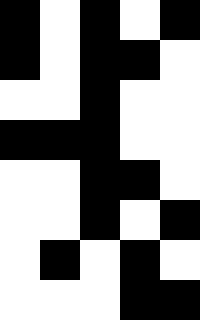[["black", "white", "black", "white", "black"], ["black", "white", "black", "black", "white"], ["white", "white", "black", "white", "white"], ["black", "black", "black", "white", "white"], ["white", "white", "black", "black", "white"], ["white", "white", "black", "white", "black"], ["white", "black", "white", "black", "white"], ["white", "white", "white", "black", "black"]]